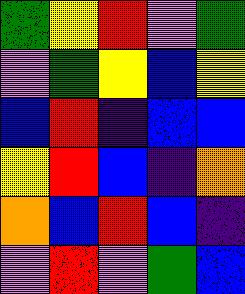[["green", "yellow", "red", "violet", "green"], ["violet", "green", "yellow", "blue", "yellow"], ["blue", "red", "indigo", "blue", "blue"], ["yellow", "red", "blue", "indigo", "orange"], ["orange", "blue", "red", "blue", "indigo"], ["violet", "red", "violet", "green", "blue"]]